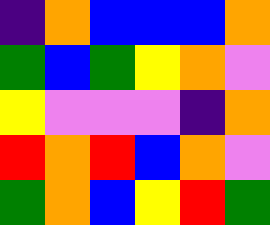[["indigo", "orange", "blue", "blue", "blue", "orange"], ["green", "blue", "green", "yellow", "orange", "violet"], ["yellow", "violet", "violet", "violet", "indigo", "orange"], ["red", "orange", "red", "blue", "orange", "violet"], ["green", "orange", "blue", "yellow", "red", "green"]]